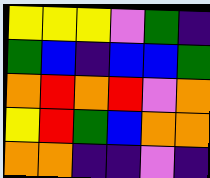[["yellow", "yellow", "yellow", "violet", "green", "indigo"], ["green", "blue", "indigo", "blue", "blue", "green"], ["orange", "red", "orange", "red", "violet", "orange"], ["yellow", "red", "green", "blue", "orange", "orange"], ["orange", "orange", "indigo", "indigo", "violet", "indigo"]]